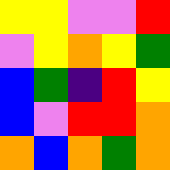[["yellow", "yellow", "violet", "violet", "red"], ["violet", "yellow", "orange", "yellow", "green"], ["blue", "green", "indigo", "red", "yellow"], ["blue", "violet", "red", "red", "orange"], ["orange", "blue", "orange", "green", "orange"]]